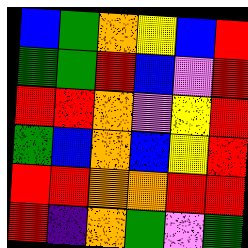[["blue", "green", "orange", "yellow", "blue", "red"], ["green", "green", "red", "blue", "violet", "red"], ["red", "red", "orange", "violet", "yellow", "red"], ["green", "blue", "orange", "blue", "yellow", "red"], ["red", "red", "orange", "orange", "red", "red"], ["red", "indigo", "orange", "green", "violet", "green"]]